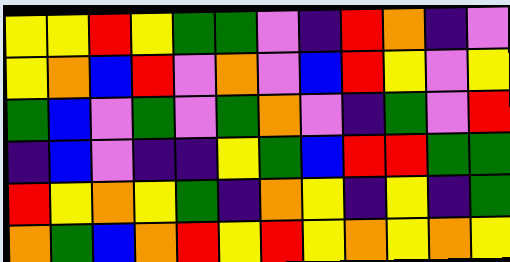[["yellow", "yellow", "red", "yellow", "green", "green", "violet", "indigo", "red", "orange", "indigo", "violet"], ["yellow", "orange", "blue", "red", "violet", "orange", "violet", "blue", "red", "yellow", "violet", "yellow"], ["green", "blue", "violet", "green", "violet", "green", "orange", "violet", "indigo", "green", "violet", "red"], ["indigo", "blue", "violet", "indigo", "indigo", "yellow", "green", "blue", "red", "red", "green", "green"], ["red", "yellow", "orange", "yellow", "green", "indigo", "orange", "yellow", "indigo", "yellow", "indigo", "green"], ["orange", "green", "blue", "orange", "red", "yellow", "red", "yellow", "orange", "yellow", "orange", "yellow"]]